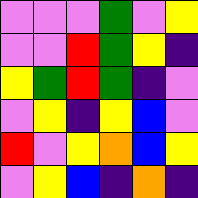[["violet", "violet", "violet", "green", "violet", "yellow"], ["violet", "violet", "red", "green", "yellow", "indigo"], ["yellow", "green", "red", "green", "indigo", "violet"], ["violet", "yellow", "indigo", "yellow", "blue", "violet"], ["red", "violet", "yellow", "orange", "blue", "yellow"], ["violet", "yellow", "blue", "indigo", "orange", "indigo"]]